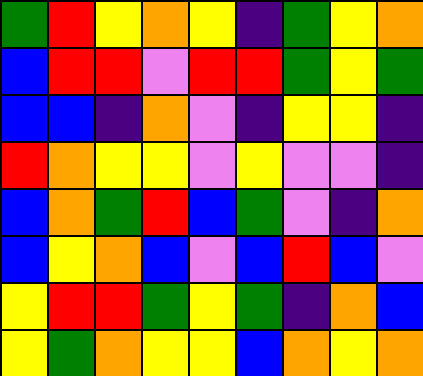[["green", "red", "yellow", "orange", "yellow", "indigo", "green", "yellow", "orange"], ["blue", "red", "red", "violet", "red", "red", "green", "yellow", "green"], ["blue", "blue", "indigo", "orange", "violet", "indigo", "yellow", "yellow", "indigo"], ["red", "orange", "yellow", "yellow", "violet", "yellow", "violet", "violet", "indigo"], ["blue", "orange", "green", "red", "blue", "green", "violet", "indigo", "orange"], ["blue", "yellow", "orange", "blue", "violet", "blue", "red", "blue", "violet"], ["yellow", "red", "red", "green", "yellow", "green", "indigo", "orange", "blue"], ["yellow", "green", "orange", "yellow", "yellow", "blue", "orange", "yellow", "orange"]]